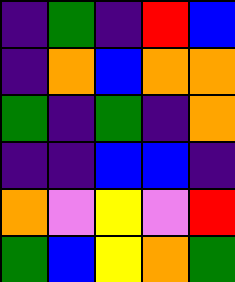[["indigo", "green", "indigo", "red", "blue"], ["indigo", "orange", "blue", "orange", "orange"], ["green", "indigo", "green", "indigo", "orange"], ["indigo", "indigo", "blue", "blue", "indigo"], ["orange", "violet", "yellow", "violet", "red"], ["green", "blue", "yellow", "orange", "green"]]